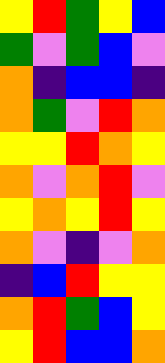[["yellow", "red", "green", "yellow", "blue"], ["green", "violet", "green", "blue", "violet"], ["orange", "indigo", "blue", "blue", "indigo"], ["orange", "green", "violet", "red", "orange"], ["yellow", "yellow", "red", "orange", "yellow"], ["orange", "violet", "orange", "red", "violet"], ["yellow", "orange", "yellow", "red", "yellow"], ["orange", "violet", "indigo", "violet", "orange"], ["indigo", "blue", "red", "yellow", "yellow"], ["orange", "red", "green", "blue", "yellow"], ["yellow", "red", "blue", "blue", "orange"]]